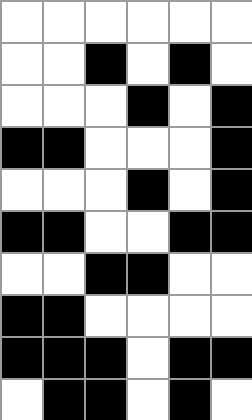[["white", "white", "white", "white", "white", "white"], ["white", "white", "black", "white", "black", "white"], ["white", "white", "white", "black", "white", "black"], ["black", "black", "white", "white", "white", "black"], ["white", "white", "white", "black", "white", "black"], ["black", "black", "white", "white", "black", "black"], ["white", "white", "black", "black", "white", "white"], ["black", "black", "white", "white", "white", "white"], ["black", "black", "black", "white", "black", "black"], ["white", "black", "black", "white", "black", "white"]]